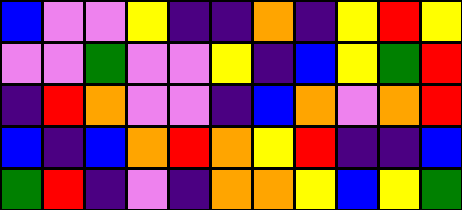[["blue", "violet", "violet", "yellow", "indigo", "indigo", "orange", "indigo", "yellow", "red", "yellow"], ["violet", "violet", "green", "violet", "violet", "yellow", "indigo", "blue", "yellow", "green", "red"], ["indigo", "red", "orange", "violet", "violet", "indigo", "blue", "orange", "violet", "orange", "red"], ["blue", "indigo", "blue", "orange", "red", "orange", "yellow", "red", "indigo", "indigo", "blue"], ["green", "red", "indigo", "violet", "indigo", "orange", "orange", "yellow", "blue", "yellow", "green"]]